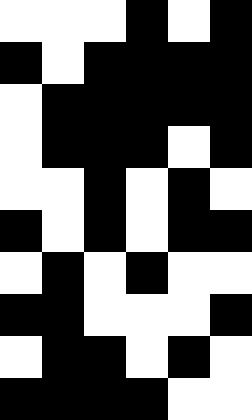[["white", "white", "white", "black", "white", "black"], ["black", "white", "black", "black", "black", "black"], ["white", "black", "black", "black", "black", "black"], ["white", "black", "black", "black", "white", "black"], ["white", "white", "black", "white", "black", "white"], ["black", "white", "black", "white", "black", "black"], ["white", "black", "white", "black", "white", "white"], ["black", "black", "white", "white", "white", "black"], ["white", "black", "black", "white", "black", "white"], ["black", "black", "black", "black", "white", "white"]]